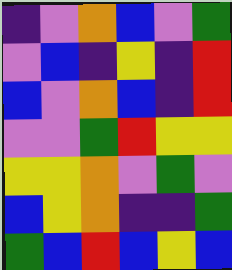[["indigo", "violet", "orange", "blue", "violet", "green"], ["violet", "blue", "indigo", "yellow", "indigo", "red"], ["blue", "violet", "orange", "blue", "indigo", "red"], ["violet", "violet", "green", "red", "yellow", "yellow"], ["yellow", "yellow", "orange", "violet", "green", "violet"], ["blue", "yellow", "orange", "indigo", "indigo", "green"], ["green", "blue", "red", "blue", "yellow", "blue"]]